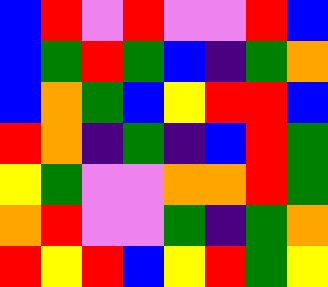[["blue", "red", "violet", "red", "violet", "violet", "red", "blue"], ["blue", "green", "red", "green", "blue", "indigo", "green", "orange"], ["blue", "orange", "green", "blue", "yellow", "red", "red", "blue"], ["red", "orange", "indigo", "green", "indigo", "blue", "red", "green"], ["yellow", "green", "violet", "violet", "orange", "orange", "red", "green"], ["orange", "red", "violet", "violet", "green", "indigo", "green", "orange"], ["red", "yellow", "red", "blue", "yellow", "red", "green", "yellow"]]